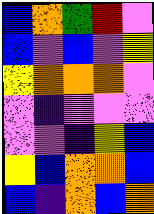[["blue", "orange", "green", "red", "violet"], ["blue", "violet", "blue", "violet", "yellow"], ["yellow", "orange", "orange", "orange", "violet"], ["violet", "indigo", "violet", "violet", "violet"], ["violet", "violet", "indigo", "yellow", "blue"], ["yellow", "blue", "orange", "orange", "blue"], ["blue", "indigo", "orange", "blue", "orange"]]